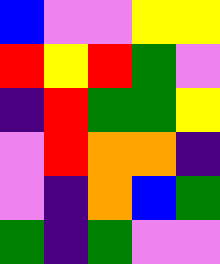[["blue", "violet", "violet", "yellow", "yellow"], ["red", "yellow", "red", "green", "violet"], ["indigo", "red", "green", "green", "yellow"], ["violet", "red", "orange", "orange", "indigo"], ["violet", "indigo", "orange", "blue", "green"], ["green", "indigo", "green", "violet", "violet"]]